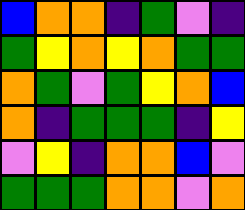[["blue", "orange", "orange", "indigo", "green", "violet", "indigo"], ["green", "yellow", "orange", "yellow", "orange", "green", "green"], ["orange", "green", "violet", "green", "yellow", "orange", "blue"], ["orange", "indigo", "green", "green", "green", "indigo", "yellow"], ["violet", "yellow", "indigo", "orange", "orange", "blue", "violet"], ["green", "green", "green", "orange", "orange", "violet", "orange"]]